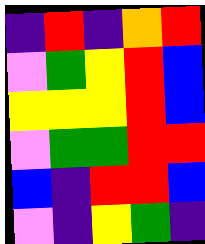[["indigo", "red", "indigo", "orange", "red"], ["violet", "green", "yellow", "red", "blue"], ["yellow", "yellow", "yellow", "red", "blue"], ["violet", "green", "green", "red", "red"], ["blue", "indigo", "red", "red", "blue"], ["violet", "indigo", "yellow", "green", "indigo"]]